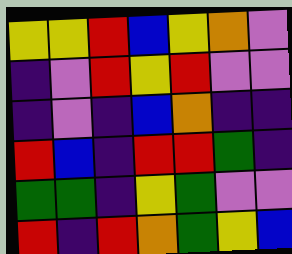[["yellow", "yellow", "red", "blue", "yellow", "orange", "violet"], ["indigo", "violet", "red", "yellow", "red", "violet", "violet"], ["indigo", "violet", "indigo", "blue", "orange", "indigo", "indigo"], ["red", "blue", "indigo", "red", "red", "green", "indigo"], ["green", "green", "indigo", "yellow", "green", "violet", "violet"], ["red", "indigo", "red", "orange", "green", "yellow", "blue"]]